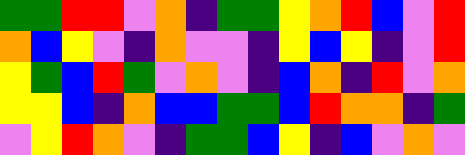[["green", "green", "red", "red", "violet", "orange", "indigo", "green", "green", "yellow", "orange", "red", "blue", "violet", "red"], ["orange", "blue", "yellow", "violet", "indigo", "orange", "violet", "violet", "indigo", "yellow", "blue", "yellow", "indigo", "violet", "red"], ["yellow", "green", "blue", "red", "green", "violet", "orange", "violet", "indigo", "blue", "orange", "indigo", "red", "violet", "orange"], ["yellow", "yellow", "blue", "indigo", "orange", "blue", "blue", "green", "green", "blue", "red", "orange", "orange", "indigo", "green"], ["violet", "yellow", "red", "orange", "violet", "indigo", "green", "green", "blue", "yellow", "indigo", "blue", "violet", "orange", "violet"]]